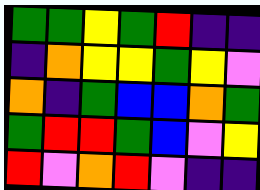[["green", "green", "yellow", "green", "red", "indigo", "indigo"], ["indigo", "orange", "yellow", "yellow", "green", "yellow", "violet"], ["orange", "indigo", "green", "blue", "blue", "orange", "green"], ["green", "red", "red", "green", "blue", "violet", "yellow"], ["red", "violet", "orange", "red", "violet", "indigo", "indigo"]]